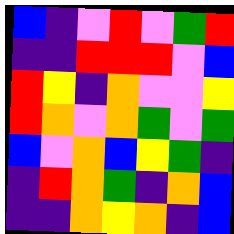[["blue", "indigo", "violet", "red", "violet", "green", "red"], ["indigo", "indigo", "red", "red", "red", "violet", "blue"], ["red", "yellow", "indigo", "orange", "violet", "violet", "yellow"], ["red", "orange", "violet", "orange", "green", "violet", "green"], ["blue", "violet", "orange", "blue", "yellow", "green", "indigo"], ["indigo", "red", "orange", "green", "indigo", "orange", "blue"], ["indigo", "indigo", "orange", "yellow", "orange", "indigo", "blue"]]